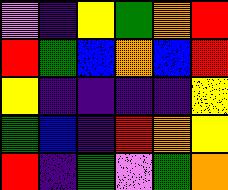[["violet", "indigo", "yellow", "green", "orange", "red"], ["red", "green", "blue", "orange", "blue", "red"], ["yellow", "indigo", "indigo", "indigo", "indigo", "yellow"], ["green", "blue", "indigo", "red", "orange", "yellow"], ["red", "indigo", "green", "violet", "green", "orange"]]